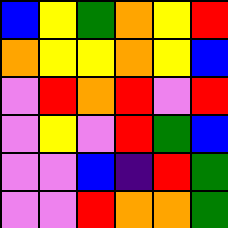[["blue", "yellow", "green", "orange", "yellow", "red"], ["orange", "yellow", "yellow", "orange", "yellow", "blue"], ["violet", "red", "orange", "red", "violet", "red"], ["violet", "yellow", "violet", "red", "green", "blue"], ["violet", "violet", "blue", "indigo", "red", "green"], ["violet", "violet", "red", "orange", "orange", "green"]]